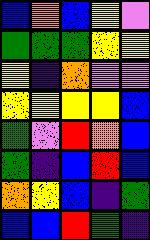[["blue", "orange", "blue", "yellow", "violet"], ["green", "green", "green", "yellow", "yellow"], ["yellow", "indigo", "orange", "violet", "violet"], ["yellow", "yellow", "yellow", "yellow", "blue"], ["green", "violet", "red", "orange", "blue"], ["green", "indigo", "blue", "red", "blue"], ["orange", "yellow", "blue", "indigo", "green"], ["blue", "blue", "red", "green", "indigo"]]